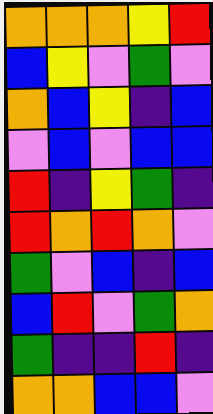[["orange", "orange", "orange", "yellow", "red"], ["blue", "yellow", "violet", "green", "violet"], ["orange", "blue", "yellow", "indigo", "blue"], ["violet", "blue", "violet", "blue", "blue"], ["red", "indigo", "yellow", "green", "indigo"], ["red", "orange", "red", "orange", "violet"], ["green", "violet", "blue", "indigo", "blue"], ["blue", "red", "violet", "green", "orange"], ["green", "indigo", "indigo", "red", "indigo"], ["orange", "orange", "blue", "blue", "violet"]]